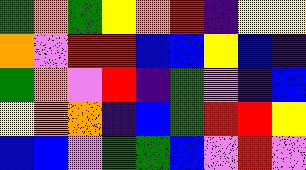[["green", "orange", "green", "yellow", "orange", "red", "indigo", "yellow", "yellow"], ["orange", "violet", "red", "red", "blue", "blue", "yellow", "blue", "indigo"], ["green", "orange", "violet", "red", "indigo", "green", "violet", "indigo", "blue"], ["yellow", "orange", "orange", "indigo", "blue", "green", "red", "red", "yellow"], ["blue", "blue", "violet", "green", "green", "blue", "violet", "red", "violet"]]